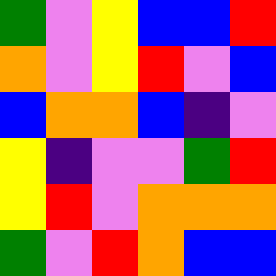[["green", "violet", "yellow", "blue", "blue", "red"], ["orange", "violet", "yellow", "red", "violet", "blue"], ["blue", "orange", "orange", "blue", "indigo", "violet"], ["yellow", "indigo", "violet", "violet", "green", "red"], ["yellow", "red", "violet", "orange", "orange", "orange"], ["green", "violet", "red", "orange", "blue", "blue"]]